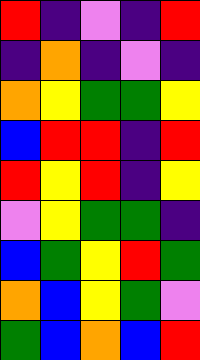[["red", "indigo", "violet", "indigo", "red"], ["indigo", "orange", "indigo", "violet", "indigo"], ["orange", "yellow", "green", "green", "yellow"], ["blue", "red", "red", "indigo", "red"], ["red", "yellow", "red", "indigo", "yellow"], ["violet", "yellow", "green", "green", "indigo"], ["blue", "green", "yellow", "red", "green"], ["orange", "blue", "yellow", "green", "violet"], ["green", "blue", "orange", "blue", "red"]]